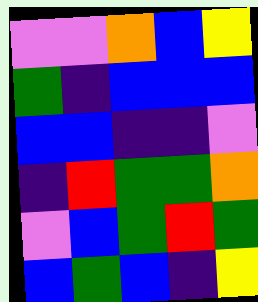[["violet", "violet", "orange", "blue", "yellow"], ["green", "indigo", "blue", "blue", "blue"], ["blue", "blue", "indigo", "indigo", "violet"], ["indigo", "red", "green", "green", "orange"], ["violet", "blue", "green", "red", "green"], ["blue", "green", "blue", "indigo", "yellow"]]